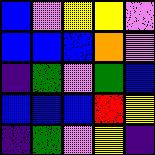[["blue", "violet", "yellow", "yellow", "violet"], ["blue", "blue", "blue", "orange", "violet"], ["indigo", "green", "violet", "green", "blue"], ["blue", "blue", "blue", "red", "yellow"], ["indigo", "green", "violet", "yellow", "indigo"]]